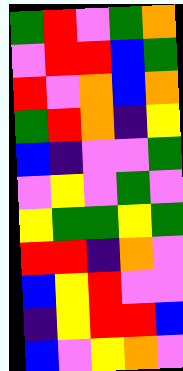[["green", "red", "violet", "green", "orange"], ["violet", "red", "red", "blue", "green"], ["red", "violet", "orange", "blue", "orange"], ["green", "red", "orange", "indigo", "yellow"], ["blue", "indigo", "violet", "violet", "green"], ["violet", "yellow", "violet", "green", "violet"], ["yellow", "green", "green", "yellow", "green"], ["red", "red", "indigo", "orange", "violet"], ["blue", "yellow", "red", "violet", "violet"], ["indigo", "yellow", "red", "red", "blue"], ["blue", "violet", "yellow", "orange", "violet"]]